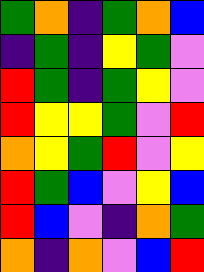[["green", "orange", "indigo", "green", "orange", "blue"], ["indigo", "green", "indigo", "yellow", "green", "violet"], ["red", "green", "indigo", "green", "yellow", "violet"], ["red", "yellow", "yellow", "green", "violet", "red"], ["orange", "yellow", "green", "red", "violet", "yellow"], ["red", "green", "blue", "violet", "yellow", "blue"], ["red", "blue", "violet", "indigo", "orange", "green"], ["orange", "indigo", "orange", "violet", "blue", "red"]]